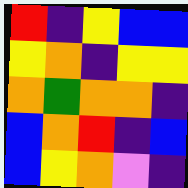[["red", "indigo", "yellow", "blue", "blue"], ["yellow", "orange", "indigo", "yellow", "yellow"], ["orange", "green", "orange", "orange", "indigo"], ["blue", "orange", "red", "indigo", "blue"], ["blue", "yellow", "orange", "violet", "indigo"]]